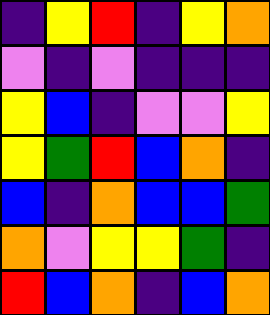[["indigo", "yellow", "red", "indigo", "yellow", "orange"], ["violet", "indigo", "violet", "indigo", "indigo", "indigo"], ["yellow", "blue", "indigo", "violet", "violet", "yellow"], ["yellow", "green", "red", "blue", "orange", "indigo"], ["blue", "indigo", "orange", "blue", "blue", "green"], ["orange", "violet", "yellow", "yellow", "green", "indigo"], ["red", "blue", "orange", "indigo", "blue", "orange"]]